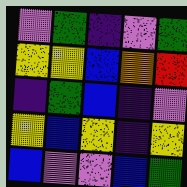[["violet", "green", "indigo", "violet", "green"], ["yellow", "yellow", "blue", "orange", "red"], ["indigo", "green", "blue", "indigo", "violet"], ["yellow", "blue", "yellow", "indigo", "yellow"], ["blue", "violet", "violet", "blue", "green"]]